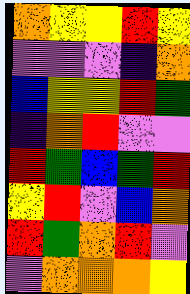[["orange", "yellow", "yellow", "red", "yellow"], ["violet", "violet", "violet", "indigo", "orange"], ["blue", "yellow", "yellow", "red", "green"], ["indigo", "orange", "red", "violet", "violet"], ["red", "green", "blue", "green", "red"], ["yellow", "red", "violet", "blue", "orange"], ["red", "green", "orange", "red", "violet"], ["violet", "orange", "orange", "orange", "yellow"]]